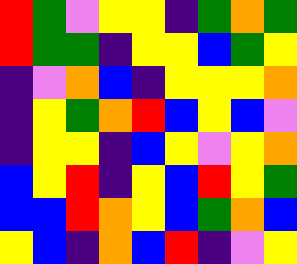[["red", "green", "violet", "yellow", "yellow", "indigo", "green", "orange", "green"], ["red", "green", "green", "indigo", "yellow", "yellow", "blue", "green", "yellow"], ["indigo", "violet", "orange", "blue", "indigo", "yellow", "yellow", "yellow", "orange"], ["indigo", "yellow", "green", "orange", "red", "blue", "yellow", "blue", "violet"], ["indigo", "yellow", "yellow", "indigo", "blue", "yellow", "violet", "yellow", "orange"], ["blue", "yellow", "red", "indigo", "yellow", "blue", "red", "yellow", "green"], ["blue", "blue", "red", "orange", "yellow", "blue", "green", "orange", "blue"], ["yellow", "blue", "indigo", "orange", "blue", "red", "indigo", "violet", "yellow"]]